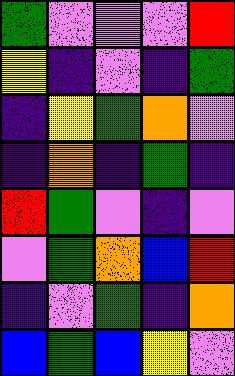[["green", "violet", "violet", "violet", "red"], ["yellow", "indigo", "violet", "indigo", "green"], ["indigo", "yellow", "green", "orange", "violet"], ["indigo", "orange", "indigo", "green", "indigo"], ["red", "green", "violet", "indigo", "violet"], ["violet", "green", "orange", "blue", "red"], ["indigo", "violet", "green", "indigo", "orange"], ["blue", "green", "blue", "yellow", "violet"]]